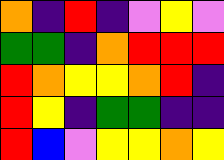[["orange", "indigo", "red", "indigo", "violet", "yellow", "violet"], ["green", "green", "indigo", "orange", "red", "red", "red"], ["red", "orange", "yellow", "yellow", "orange", "red", "indigo"], ["red", "yellow", "indigo", "green", "green", "indigo", "indigo"], ["red", "blue", "violet", "yellow", "yellow", "orange", "yellow"]]